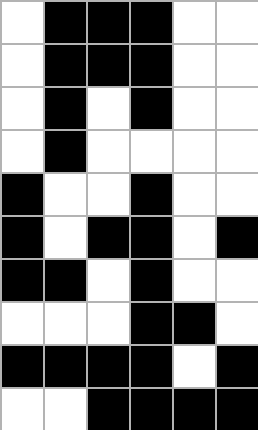[["white", "black", "black", "black", "white", "white"], ["white", "black", "black", "black", "white", "white"], ["white", "black", "white", "black", "white", "white"], ["white", "black", "white", "white", "white", "white"], ["black", "white", "white", "black", "white", "white"], ["black", "white", "black", "black", "white", "black"], ["black", "black", "white", "black", "white", "white"], ["white", "white", "white", "black", "black", "white"], ["black", "black", "black", "black", "white", "black"], ["white", "white", "black", "black", "black", "black"]]